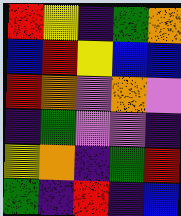[["red", "yellow", "indigo", "green", "orange"], ["blue", "red", "yellow", "blue", "blue"], ["red", "orange", "violet", "orange", "violet"], ["indigo", "green", "violet", "violet", "indigo"], ["yellow", "orange", "indigo", "green", "red"], ["green", "indigo", "red", "indigo", "blue"]]